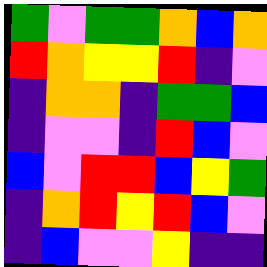[["green", "violet", "green", "green", "orange", "blue", "orange"], ["red", "orange", "yellow", "yellow", "red", "indigo", "violet"], ["indigo", "orange", "orange", "indigo", "green", "green", "blue"], ["indigo", "violet", "violet", "indigo", "red", "blue", "violet"], ["blue", "violet", "red", "red", "blue", "yellow", "green"], ["indigo", "orange", "red", "yellow", "red", "blue", "violet"], ["indigo", "blue", "violet", "violet", "yellow", "indigo", "indigo"]]